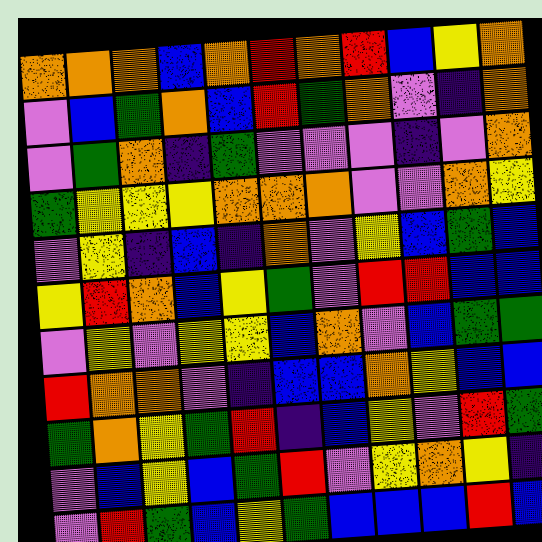[["orange", "orange", "orange", "blue", "orange", "red", "orange", "red", "blue", "yellow", "orange"], ["violet", "blue", "green", "orange", "blue", "red", "green", "orange", "violet", "indigo", "orange"], ["violet", "green", "orange", "indigo", "green", "violet", "violet", "violet", "indigo", "violet", "orange"], ["green", "yellow", "yellow", "yellow", "orange", "orange", "orange", "violet", "violet", "orange", "yellow"], ["violet", "yellow", "indigo", "blue", "indigo", "orange", "violet", "yellow", "blue", "green", "blue"], ["yellow", "red", "orange", "blue", "yellow", "green", "violet", "red", "red", "blue", "blue"], ["violet", "yellow", "violet", "yellow", "yellow", "blue", "orange", "violet", "blue", "green", "green"], ["red", "orange", "orange", "violet", "indigo", "blue", "blue", "orange", "yellow", "blue", "blue"], ["green", "orange", "yellow", "green", "red", "indigo", "blue", "yellow", "violet", "red", "green"], ["violet", "blue", "yellow", "blue", "green", "red", "violet", "yellow", "orange", "yellow", "indigo"], ["violet", "red", "green", "blue", "yellow", "green", "blue", "blue", "blue", "red", "blue"]]